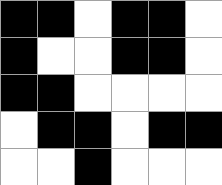[["black", "black", "white", "black", "black", "white"], ["black", "white", "white", "black", "black", "white"], ["black", "black", "white", "white", "white", "white"], ["white", "black", "black", "white", "black", "black"], ["white", "white", "black", "white", "white", "white"]]